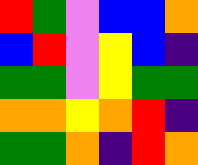[["red", "green", "violet", "blue", "blue", "orange"], ["blue", "red", "violet", "yellow", "blue", "indigo"], ["green", "green", "violet", "yellow", "green", "green"], ["orange", "orange", "yellow", "orange", "red", "indigo"], ["green", "green", "orange", "indigo", "red", "orange"]]